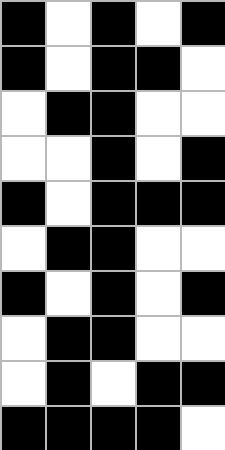[["black", "white", "black", "white", "black"], ["black", "white", "black", "black", "white"], ["white", "black", "black", "white", "white"], ["white", "white", "black", "white", "black"], ["black", "white", "black", "black", "black"], ["white", "black", "black", "white", "white"], ["black", "white", "black", "white", "black"], ["white", "black", "black", "white", "white"], ["white", "black", "white", "black", "black"], ["black", "black", "black", "black", "white"]]